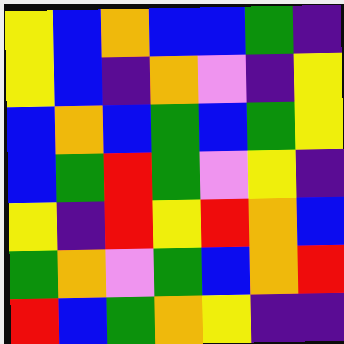[["yellow", "blue", "orange", "blue", "blue", "green", "indigo"], ["yellow", "blue", "indigo", "orange", "violet", "indigo", "yellow"], ["blue", "orange", "blue", "green", "blue", "green", "yellow"], ["blue", "green", "red", "green", "violet", "yellow", "indigo"], ["yellow", "indigo", "red", "yellow", "red", "orange", "blue"], ["green", "orange", "violet", "green", "blue", "orange", "red"], ["red", "blue", "green", "orange", "yellow", "indigo", "indigo"]]